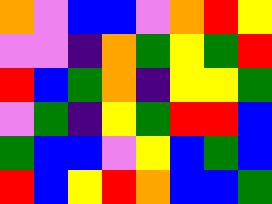[["orange", "violet", "blue", "blue", "violet", "orange", "red", "yellow"], ["violet", "violet", "indigo", "orange", "green", "yellow", "green", "red"], ["red", "blue", "green", "orange", "indigo", "yellow", "yellow", "green"], ["violet", "green", "indigo", "yellow", "green", "red", "red", "blue"], ["green", "blue", "blue", "violet", "yellow", "blue", "green", "blue"], ["red", "blue", "yellow", "red", "orange", "blue", "blue", "green"]]